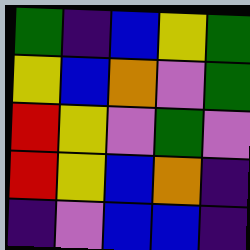[["green", "indigo", "blue", "yellow", "green"], ["yellow", "blue", "orange", "violet", "green"], ["red", "yellow", "violet", "green", "violet"], ["red", "yellow", "blue", "orange", "indigo"], ["indigo", "violet", "blue", "blue", "indigo"]]